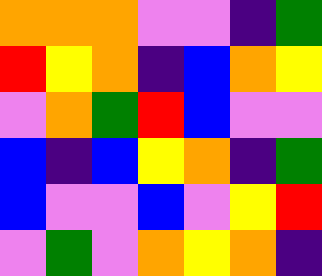[["orange", "orange", "orange", "violet", "violet", "indigo", "green"], ["red", "yellow", "orange", "indigo", "blue", "orange", "yellow"], ["violet", "orange", "green", "red", "blue", "violet", "violet"], ["blue", "indigo", "blue", "yellow", "orange", "indigo", "green"], ["blue", "violet", "violet", "blue", "violet", "yellow", "red"], ["violet", "green", "violet", "orange", "yellow", "orange", "indigo"]]